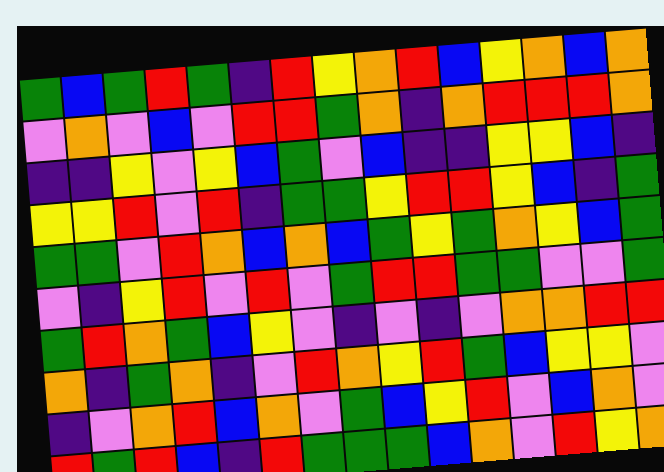[["green", "blue", "green", "red", "green", "indigo", "red", "yellow", "orange", "red", "blue", "yellow", "orange", "blue", "orange"], ["violet", "orange", "violet", "blue", "violet", "red", "red", "green", "orange", "indigo", "orange", "red", "red", "red", "orange"], ["indigo", "indigo", "yellow", "violet", "yellow", "blue", "green", "violet", "blue", "indigo", "indigo", "yellow", "yellow", "blue", "indigo"], ["yellow", "yellow", "red", "violet", "red", "indigo", "green", "green", "yellow", "red", "red", "yellow", "blue", "indigo", "green"], ["green", "green", "violet", "red", "orange", "blue", "orange", "blue", "green", "yellow", "green", "orange", "yellow", "blue", "green"], ["violet", "indigo", "yellow", "red", "violet", "red", "violet", "green", "red", "red", "green", "green", "violet", "violet", "green"], ["green", "red", "orange", "green", "blue", "yellow", "violet", "indigo", "violet", "indigo", "violet", "orange", "orange", "red", "red"], ["orange", "indigo", "green", "orange", "indigo", "violet", "red", "orange", "yellow", "red", "green", "blue", "yellow", "yellow", "violet"], ["indigo", "violet", "orange", "red", "blue", "orange", "violet", "green", "blue", "yellow", "red", "violet", "blue", "orange", "violet"], ["red", "green", "red", "blue", "indigo", "red", "green", "green", "green", "blue", "orange", "violet", "red", "yellow", "orange"]]